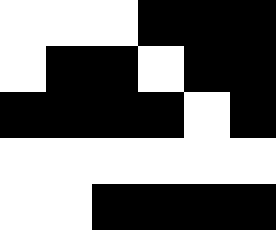[["white", "white", "white", "black", "black", "black"], ["white", "black", "black", "white", "black", "black"], ["black", "black", "black", "black", "white", "black"], ["white", "white", "white", "white", "white", "white"], ["white", "white", "black", "black", "black", "black"]]